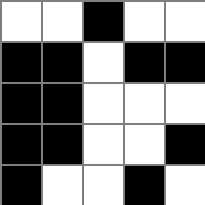[["white", "white", "black", "white", "white"], ["black", "black", "white", "black", "black"], ["black", "black", "white", "white", "white"], ["black", "black", "white", "white", "black"], ["black", "white", "white", "black", "white"]]